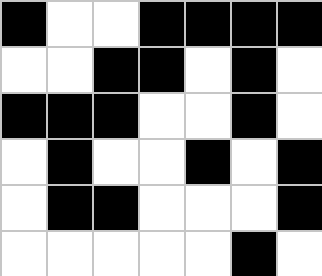[["black", "white", "white", "black", "black", "black", "black"], ["white", "white", "black", "black", "white", "black", "white"], ["black", "black", "black", "white", "white", "black", "white"], ["white", "black", "white", "white", "black", "white", "black"], ["white", "black", "black", "white", "white", "white", "black"], ["white", "white", "white", "white", "white", "black", "white"]]